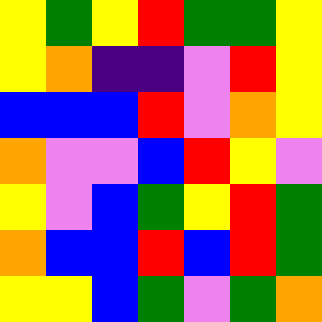[["yellow", "green", "yellow", "red", "green", "green", "yellow"], ["yellow", "orange", "indigo", "indigo", "violet", "red", "yellow"], ["blue", "blue", "blue", "red", "violet", "orange", "yellow"], ["orange", "violet", "violet", "blue", "red", "yellow", "violet"], ["yellow", "violet", "blue", "green", "yellow", "red", "green"], ["orange", "blue", "blue", "red", "blue", "red", "green"], ["yellow", "yellow", "blue", "green", "violet", "green", "orange"]]